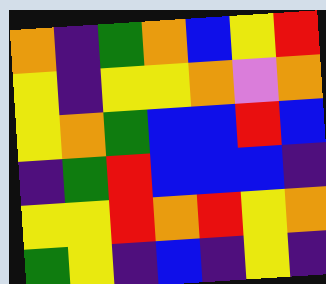[["orange", "indigo", "green", "orange", "blue", "yellow", "red"], ["yellow", "indigo", "yellow", "yellow", "orange", "violet", "orange"], ["yellow", "orange", "green", "blue", "blue", "red", "blue"], ["indigo", "green", "red", "blue", "blue", "blue", "indigo"], ["yellow", "yellow", "red", "orange", "red", "yellow", "orange"], ["green", "yellow", "indigo", "blue", "indigo", "yellow", "indigo"]]